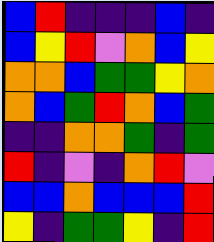[["blue", "red", "indigo", "indigo", "indigo", "blue", "indigo"], ["blue", "yellow", "red", "violet", "orange", "blue", "yellow"], ["orange", "orange", "blue", "green", "green", "yellow", "orange"], ["orange", "blue", "green", "red", "orange", "blue", "green"], ["indigo", "indigo", "orange", "orange", "green", "indigo", "green"], ["red", "indigo", "violet", "indigo", "orange", "red", "violet"], ["blue", "blue", "orange", "blue", "blue", "blue", "red"], ["yellow", "indigo", "green", "green", "yellow", "indigo", "red"]]